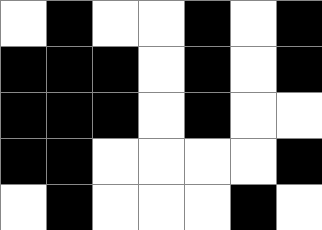[["white", "black", "white", "white", "black", "white", "black"], ["black", "black", "black", "white", "black", "white", "black"], ["black", "black", "black", "white", "black", "white", "white"], ["black", "black", "white", "white", "white", "white", "black"], ["white", "black", "white", "white", "white", "black", "white"]]